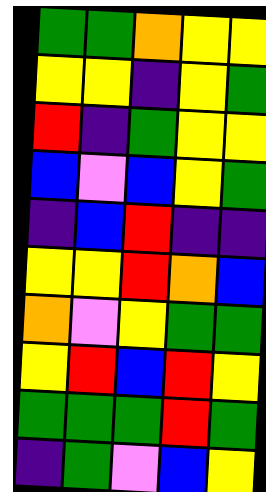[["green", "green", "orange", "yellow", "yellow"], ["yellow", "yellow", "indigo", "yellow", "green"], ["red", "indigo", "green", "yellow", "yellow"], ["blue", "violet", "blue", "yellow", "green"], ["indigo", "blue", "red", "indigo", "indigo"], ["yellow", "yellow", "red", "orange", "blue"], ["orange", "violet", "yellow", "green", "green"], ["yellow", "red", "blue", "red", "yellow"], ["green", "green", "green", "red", "green"], ["indigo", "green", "violet", "blue", "yellow"]]